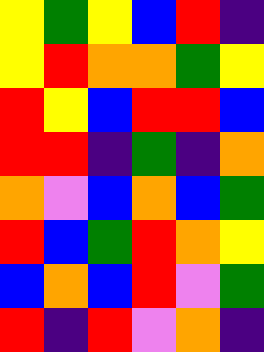[["yellow", "green", "yellow", "blue", "red", "indigo"], ["yellow", "red", "orange", "orange", "green", "yellow"], ["red", "yellow", "blue", "red", "red", "blue"], ["red", "red", "indigo", "green", "indigo", "orange"], ["orange", "violet", "blue", "orange", "blue", "green"], ["red", "blue", "green", "red", "orange", "yellow"], ["blue", "orange", "blue", "red", "violet", "green"], ["red", "indigo", "red", "violet", "orange", "indigo"]]